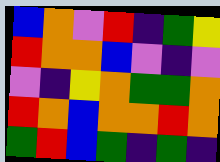[["blue", "orange", "violet", "red", "indigo", "green", "yellow"], ["red", "orange", "orange", "blue", "violet", "indigo", "violet"], ["violet", "indigo", "yellow", "orange", "green", "green", "orange"], ["red", "orange", "blue", "orange", "orange", "red", "orange"], ["green", "red", "blue", "green", "indigo", "green", "indigo"]]